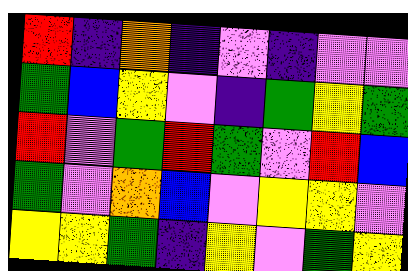[["red", "indigo", "orange", "indigo", "violet", "indigo", "violet", "violet"], ["green", "blue", "yellow", "violet", "indigo", "green", "yellow", "green"], ["red", "violet", "green", "red", "green", "violet", "red", "blue"], ["green", "violet", "orange", "blue", "violet", "yellow", "yellow", "violet"], ["yellow", "yellow", "green", "indigo", "yellow", "violet", "green", "yellow"]]